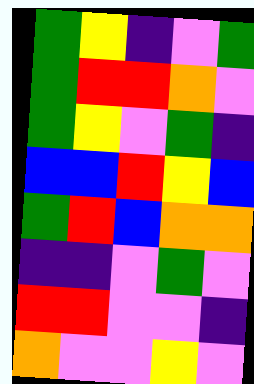[["green", "yellow", "indigo", "violet", "green"], ["green", "red", "red", "orange", "violet"], ["green", "yellow", "violet", "green", "indigo"], ["blue", "blue", "red", "yellow", "blue"], ["green", "red", "blue", "orange", "orange"], ["indigo", "indigo", "violet", "green", "violet"], ["red", "red", "violet", "violet", "indigo"], ["orange", "violet", "violet", "yellow", "violet"]]